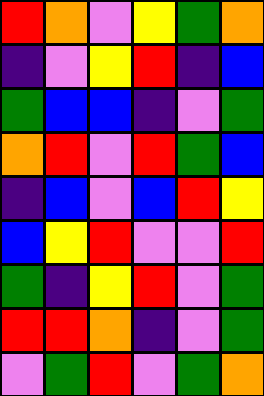[["red", "orange", "violet", "yellow", "green", "orange"], ["indigo", "violet", "yellow", "red", "indigo", "blue"], ["green", "blue", "blue", "indigo", "violet", "green"], ["orange", "red", "violet", "red", "green", "blue"], ["indigo", "blue", "violet", "blue", "red", "yellow"], ["blue", "yellow", "red", "violet", "violet", "red"], ["green", "indigo", "yellow", "red", "violet", "green"], ["red", "red", "orange", "indigo", "violet", "green"], ["violet", "green", "red", "violet", "green", "orange"]]